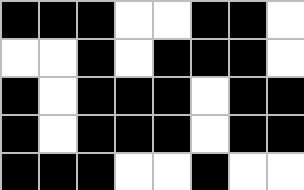[["black", "black", "black", "white", "white", "black", "black", "white"], ["white", "white", "black", "white", "black", "black", "black", "white"], ["black", "white", "black", "black", "black", "white", "black", "black"], ["black", "white", "black", "black", "black", "white", "black", "black"], ["black", "black", "black", "white", "white", "black", "white", "white"]]